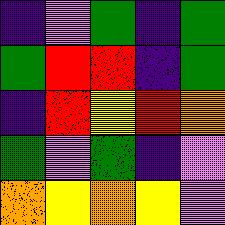[["indigo", "violet", "green", "indigo", "green"], ["green", "red", "red", "indigo", "green"], ["indigo", "red", "yellow", "red", "orange"], ["green", "violet", "green", "indigo", "violet"], ["orange", "yellow", "orange", "yellow", "violet"]]